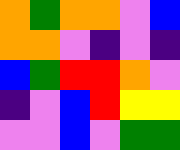[["orange", "green", "orange", "orange", "violet", "blue"], ["orange", "orange", "violet", "indigo", "violet", "indigo"], ["blue", "green", "red", "red", "orange", "violet"], ["indigo", "violet", "blue", "red", "yellow", "yellow"], ["violet", "violet", "blue", "violet", "green", "green"]]